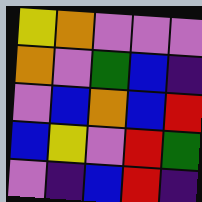[["yellow", "orange", "violet", "violet", "violet"], ["orange", "violet", "green", "blue", "indigo"], ["violet", "blue", "orange", "blue", "red"], ["blue", "yellow", "violet", "red", "green"], ["violet", "indigo", "blue", "red", "indigo"]]